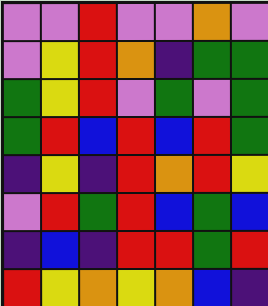[["violet", "violet", "red", "violet", "violet", "orange", "violet"], ["violet", "yellow", "red", "orange", "indigo", "green", "green"], ["green", "yellow", "red", "violet", "green", "violet", "green"], ["green", "red", "blue", "red", "blue", "red", "green"], ["indigo", "yellow", "indigo", "red", "orange", "red", "yellow"], ["violet", "red", "green", "red", "blue", "green", "blue"], ["indigo", "blue", "indigo", "red", "red", "green", "red"], ["red", "yellow", "orange", "yellow", "orange", "blue", "indigo"]]